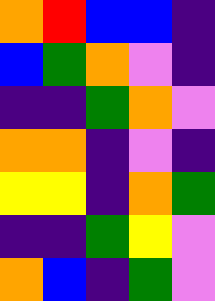[["orange", "red", "blue", "blue", "indigo"], ["blue", "green", "orange", "violet", "indigo"], ["indigo", "indigo", "green", "orange", "violet"], ["orange", "orange", "indigo", "violet", "indigo"], ["yellow", "yellow", "indigo", "orange", "green"], ["indigo", "indigo", "green", "yellow", "violet"], ["orange", "blue", "indigo", "green", "violet"]]